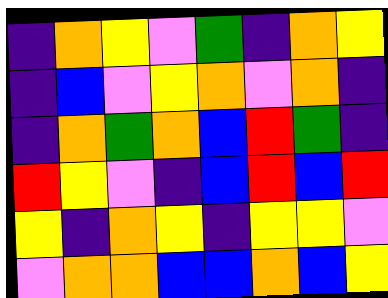[["indigo", "orange", "yellow", "violet", "green", "indigo", "orange", "yellow"], ["indigo", "blue", "violet", "yellow", "orange", "violet", "orange", "indigo"], ["indigo", "orange", "green", "orange", "blue", "red", "green", "indigo"], ["red", "yellow", "violet", "indigo", "blue", "red", "blue", "red"], ["yellow", "indigo", "orange", "yellow", "indigo", "yellow", "yellow", "violet"], ["violet", "orange", "orange", "blue", "blue", "orange", "blue", "yellow"]]